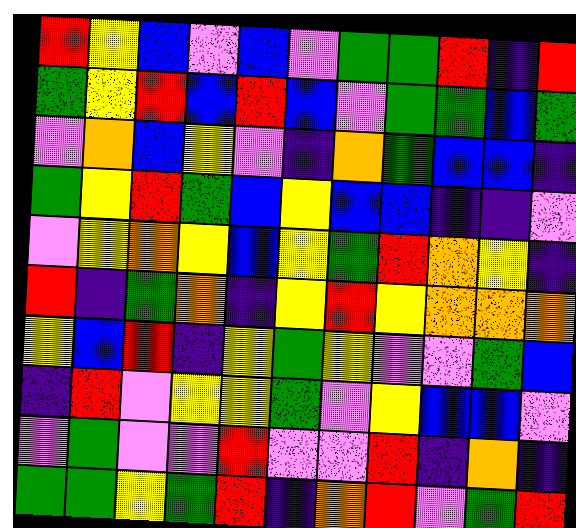[["red", "yellow", "blue", "violet", "blue", "violet", "green", "green", "red", "indigo", "red"], ["green", "yellow", "red", "blue", "red", "blue", "violet", "green", "green", "blue", "green"], ["violet", "orange", "blue", "yellow", "violet", "indigo", "orange", "green", "blue", "blue", "indigo"], ["green", "yellow", "red", "green", "blue", "yellow", "blue", "blue", "indigo", "indigo", "violet"], ["violet", "yellow", "orange", "yellow", "blue", "yellow", "green", "red", "orange", "yellow", "indigo"], ["red", "indigo", "green", "orange", "indigo", "yellow", "red", "yellow", "orange", "orange", "orange"], ["yellow", "blue", "red", "indigo", "yellow", "green", "yellow", "violet", "violet", "green", "blue"], ["indigo", "red", "violet", "yellow", "yellow", "green", "violet", "yellow", "blue", "blue", "violet"], ["violet", "green", "violet", "violet", "red", "violet", "violet", "red", "indigo", "orange", "indigo"], ["green", "green", "yellow", "green", "red", "indigo", "orange", "red", "violet", "green", "red"]]